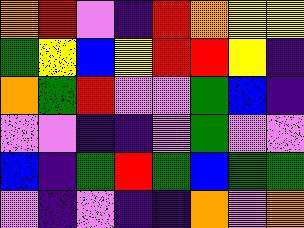[["orange", "red", "violet", "indigo", "red", "orange", "yellow", "yellow"], ["green", "yellow", "blue", "yellow", "red", "red", "yellow", "indigo"], ["orange", "green", "red", "violet", "violet", "green", "blue", "indigo"], ["violet", "violet", "indigo", "indigo", "violet", "green", "violet", "violet"], ["blue", "indigo", "green", "red", "green", "blue", "green", "green"], ["violet", "indigo", "violet", "indigo", "indigo", "orange", "violet", "orange"]]